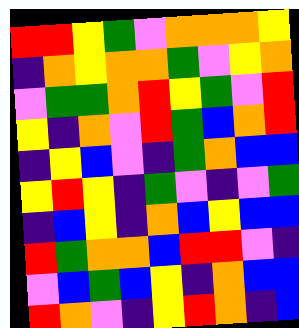[["red", "red", "yellow", "green", "violet", "orange", "orange", "orange", "yellow"], ["indigo", "orange", "yellow", "orange", "orange", "green", "violet", "yellow", "orange"], ["violet", "green", "green", "orange", "red", "yellow", "green", "violet", "red"], ["yellow", "indigo", "orange", "violet", "red", "green", "blue", "orange", "red"], ["indigo", "yellow", "blue", "violet", "indigo", "green", "orange", "blue", "blue"], ["yellow", "red", "yellow", "indigo", "green", "violet", "indigo", "violet", "green"], ["indigo", "blue", "yellow", "indigo", "orange", "blue", "yellow", "blue", "blue"], ["red", "green", "orange", "orange", "blue", "red", "red", "violet", "indigo"], ["violet", "blue", "green", "blue", "yellow", "indigo", "orange", "blue", "blue"], ["red", "orange", "violet", "indigo", "yellow", "red", "orange", "indigo", "blue"]]